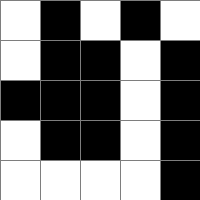[["white", "black", "white", "black", "white"], ["white", "black", "black", "white", "black"], ["black", "black", "black", "white", "black"], ["white", "black", "black", "white", "black"], ["white", "white", "white", "white", "black"]]